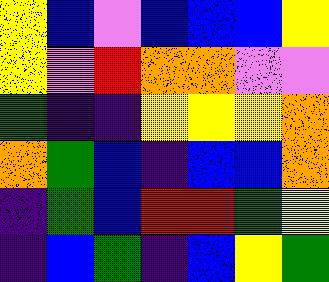[["yellow", "blue", "violet", "blue", "blue", "blue", "yellow"], ["yellow", "violet", "red", "orange", "orange", "violet", "violet"], ["green", "indigo", "indigo", "yellow", "yellow", "yellow", "orange"], ["orange", "green", "blue", "indigo", "blue", "blue", "orange"], ["indigo", "green", "blue", "red", "red", "green", "yellow"], ["indigo", "blue", "green", "indigo", "blue", "yellow", "green"]]